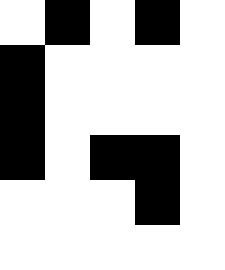[["white", "black", "white", "black", "white"], ["black", "white", "white", "white", "white"], ["black", "white", "white", "white", "white"], ["black", "white", "black", "black", "white"], ["white", "white", "white", "black", "white"], ["white", "white", "white", "white", "white"]]